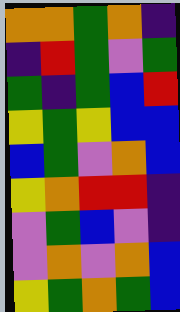[["orange", "orange", "green", "orange", "indigo"], ["indigo", "red", "green", "violet", "green"], ["green", "indigo", "green", "blue", "red"], ["yellow", "green", "yellow", "blue", "blue"], ["blue", "green", "violet", "orange", "blue"], ["yellow", "orange", "red", "red", "indigo"], ["violet", "green", "blue", "violet", "indigo"], ["violet", "orange", "violet", "orange", "blue"], ["yellow", "green", "orange", "green", "blue"]]